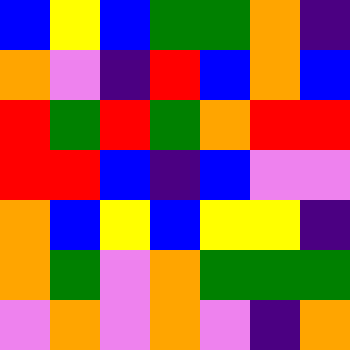[["blue", "yellow", "blue", "green", "green", "orange", "indigo"], ["orange", "violet", "indigo", "red", "blue", "orange", "blue"], ["red", "green", "red", "green", "orange", "red", "red"], ["red", "red", "blue", "indigo", "blue", "violet", "violet"], ["orange", "blue", "yellow", "blue", "yellow", "yellow", "indigo"], ["orange", "green", "violet", "orange", "green", "green", "green"], ["violet", "orange", "violet", "orange", "violet", "indigo", "orange"]]